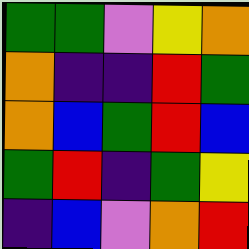[["green", "green", "violet", "yellow", "orange"], ["orange", "indigo", "indigo", "red", "green"], ["orange", "blue", "green", "red", "blue"], ["green", "red", "indigo", "green", "yellow"], ["indigo", "blue", "violet", "orange", "red"]]